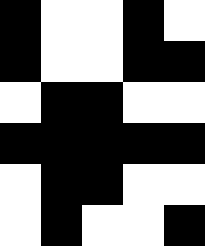[["black", "white", "white", "black", "white"], ["black", "white", "white", "black", "black"], ["white", "black", "black", "white", "white"], ["black", "black", "black", "black", "black"], ["white", "black", "black", "white", "white"], ["white", "black", "white", "white", "black"]]